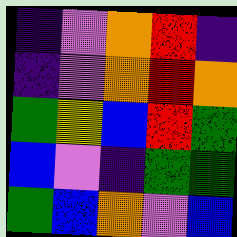[["indigo", "violet", "orange", "red", "indigo"], ["indigo", "violet", "orange", "red", "orange"], ["green", "yellow", "blue", "red", "green"], ["blue", "violet", "indigo", "green", "green"], ["green", "blue", "orange", "violet", "blue"]]